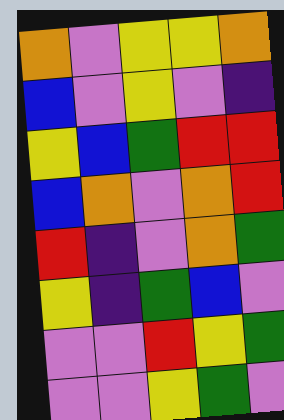[["orange", "violet", "yellow", "yellow", "orange"], ["blue", "violet", "yellow", "violet", "indigo"], ["yellow", "blue", "green", "red", "red"], ["blue", "orange", "violet", "orange", "red"], ["red", "indigo", "violet", "orange", "green"], ["yellow", "indigo", "green", "blue", "violet"], ["violet", "violet", "red", "yellow", "green"], ["violet", "violet", "yellow", "green", "violet"]]